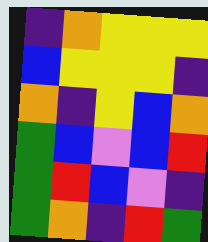[["indigo", "orange", "yellow", "yellow", "yellow"], ["blue", "yellow", "yellow", "yellow", "indigo"], ["orange", "indigo", "yellow", "blue", "orange"], ["green", "blue", "violet", "blue", "red"], ["green", "red", "blue", "violet", "indigo"], ["green", "orange", "indigo", "red", "green"]]